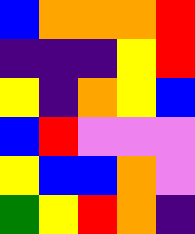[["blue", "orange", "orange", "orange", "red"], ["indigo", "indigo", "indigo", "yellow", "red"], ["yellow", "indigo", "orange", "yellow", "blue"], ["blue", "red", "violet", "violet", "violet"], ["yellow", "blue", "blue", "orange", "violet"], ["green", "yellow", "red", "orange", "indigo"]]